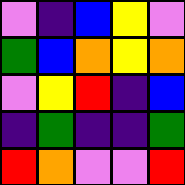[["violet", "indigo", "blue", "yellow", "violet"], ["green", "blue", "orange", "yellow", "orange"], ["violet", "yellow", "red", "indigo", "blue"], ["indigo", "green", "indigo", "indigo", "green"], ["red", "orange", "violet", "violet", "red"]]